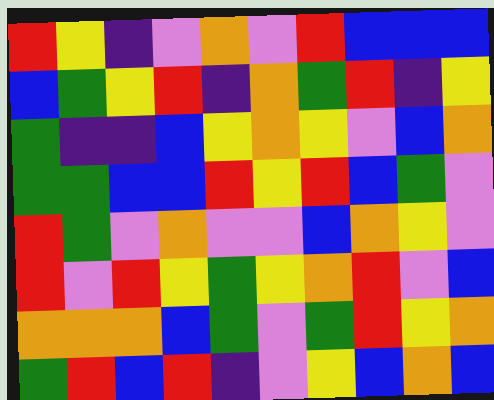[["red", "yellow", "indigo", "violet", "orange", "violet", "red", "blue", "blue", "blue"], ["blue", "green", "yellow", "red", "indigo", "orange", "green", "red", "indigo", "yellow"], ["green", "indigo", "indigo", "blue", "yellow", "orange", "yellow", "violet", "blue", "orange"], ["green", "green", "blue", "blue", "red", "yellow", "red", "blue", "green", "violet"], ["red", "green", "violet", "orange", "violet", "violet", "blue", "orange", "yellow", "violet"], ["red", "violet", "red", "yellow", "green", "yellow", "orange", "red", "violet", "blue"], ["orange", "orange", "orange", "blue", "green", "violet", "green", "red", "yellow", "orange"], ["green", "red", "blue", "red", "indigo", "violet", "yellow", "blue", "orange", "blue"]]